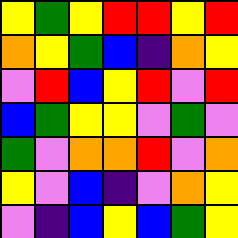[["yellow", "green", "yellow", "red", "red", "yellow", "red"], ["orange", "yellow", "green", "blue", "indigo", "orange", "yellow"], ["violet", "red", "blue", "yellow", "red", "violet", "red"], ["blue", "green", "yellow", "yellow", "violet", "green", "violet"], ["green", "violet", "orange", "orange", "red", "violet", "orange"], ["yellow", "violet", "blue", "indigo", "violet", "orange", "yellow"], ["violet", "indigo", "blue", "yellow", "blue", "green", "yellow"]]